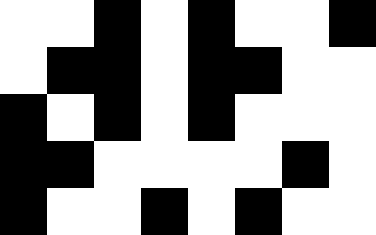[["white", "white", "black", "white", "black", "white", "white", "black"], ["white", "black", "black", "white", "black", "black", "white", "white"], ["black", "white", "black", "white", "black", "white", "white", "white"], ["black", "black", "white", "white", "white", "white", "black", "white"], ["black", "white", "white", "black", "white", "black", "white", "white"]]